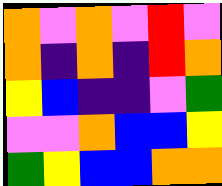[["orange", "violet", "orange", "violet", "red", "violet"], ["orange", "indigo", "orange", "indigo", "red", "orange"], ["yellow", "blue", "indigo", "indigo", "violet", "green"], ["violet", "violet", "orange", "blue", "blue", "yellow"], ["green", "yellow", "blue", "blue", "orange", "orange"]]